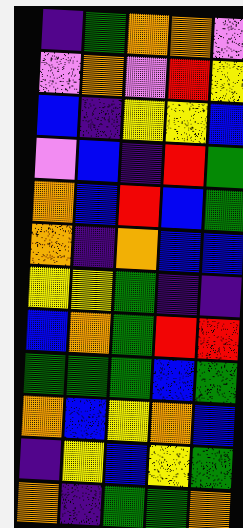[["indigo", "green", "orange", "orange", "violet"], ["violet", "orange", "violet", "red", "yellow"], ["blue", "indigo", "yellow", "yellow", "blue"], ["violet", "blue", "indigo", "red", "green"], ["orange", "blue", "red", "blue", "green"], ["orange", "indigo", "orange", "blue", "blue"], ["yellow", "yellow", "green", "indigo", "indigo"], ["blue", "orange", "green", "red", "red"], ["green", "green", "green", "blue", "green"], ["orange", "blue", "yellow", "orange", "blue"], ["indigo", "yellow", "blue", "yellow", "green"], ["orange", "indigo", "green", "green", "orange"]]